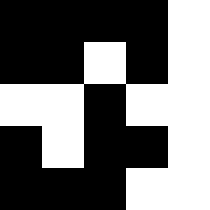[["black", "black", "black", "black", "white"], ["black", "black", "white", "black", "white"], ["white", "white", "black", "white", "white"], ["black", "white", "black", "black", "white"], ["black", "black", "black", "white", "white"]]